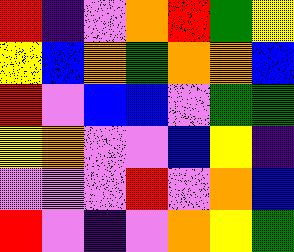[["red", "indigo", "violet", "orange", "red", "green", "yellow"], ["yellow", "blue", "orange", "green", "orange", "orange", "blue"], ["red", "violet", "blue", "blue", "violet", "green", "green"], ["yellow", "orange", "violet", "violet", "blue", "yellow", "indigo"], ["violet", "violet", "violet", "red", "violet", "orange", "blue"], ["red", "violet", "indigo", "violet", "orange", "yellow", "green"]]